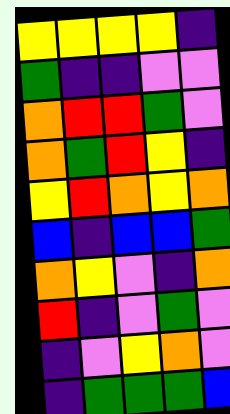[["yellow", "yellow", "yellow", "yellow", "indigo"], ["green", "indigo", "indigo", "violet", "violet"], ["orange", "red", "red", "green", "violet"], ["orange", "green", "red", "yellow", "indigo"], ["yellow", "red", "orange", "yellow", "orange"], ["blue", "indigo", "blue", "blue", "green"], ["orange", "yellow", "violet", "indigo", "orange"], ["red", "indigo", "violet", "green", "violet"], ["indigo", "violet", "yellow", "orange", "violet"], ["indigo", "green", "green", "green", "blue"]]